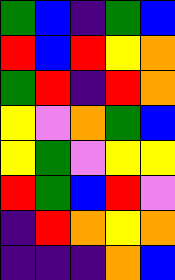[["green", "blue", "indigo", "green", "blue"], ["red", "blue", "red", "yellow", "orange"], ["green", "red", "indigo", "red", "orange"], ["yellow", "violet", "orange", "green", "blue"], ["yellow", "green", "violet", "yellow", "yellow"], ["red", "green", "blue", "red", "violet"], ["indigo", "red", "orange", "yellow", "orange"], ["indigo", "indigo", "indigo", "orange", "blue"]]